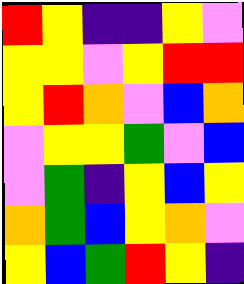[["red", "yellow", "indigo", "indigo", "yellow", "violet"], ["yellow", "yellow", "violet", "yellow", "red", "red"], ["yellow", "red", "orange", "violet", "blue", "orange"], ["violet", "yellow", "yellow", "green", "violet", "blue"], ["violet", "green", "indigo", "yellow", "blue", "yellow"], ["orange", "green", "blue", "yellow", "orange", "violet"], ["yellow", "blue", "green", "red", "yellow", "indigo"]]